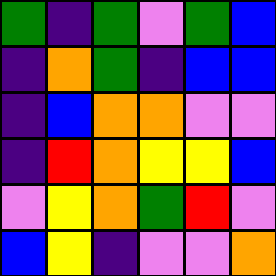[["green", "indigo", "green", "violet", "green", "blue"], ["indigo", "orange", "green", "indigo", "blue", "blue"], ["indigo", "blue", "orange", "orange", "violet", "violet"], ["indigo", "red", "orange", "yellow", "yellow", "blue"], ["violet", "yellow", "orange", "green", "red", "violet"], ["blue", "yellow", "indigo", "violet", "violet", "orange"]]